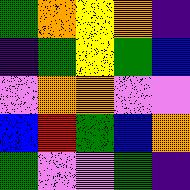[["green", "orange", "yellow", "orange", "indigo"], ["indigo", "green", "yellow", "green", "blue"], ["violet", "orange", "orange", "violet", "violet"], ["blue", "red", "green", "blue", "orange"], ["green", "violet", "violet", "green", "indigo"]]